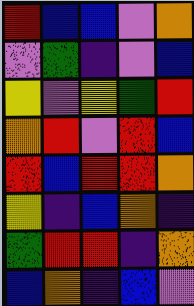[["red", "blue", "blue", "violet", "orange"], ["violet", "green", "indigo", "violet", "blue"], ["yellow", "violet", "yellow", "green", "red"], ["orange", "red", "violet", "red", "blue"], ["red", "blue", "red", "red", "orange"], ["yellow", "indigo", "blue", "orange", "indigo"], ["green", "red", "red", "indigo", "orange"], ["blue", "orange", "indigo", "blue", "violet"]]